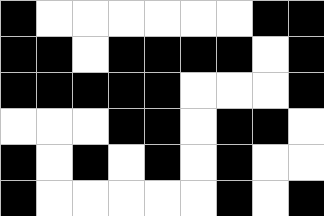[["black", "white", "white", "white", "white", "white", "white", "black", "black"], ["black", "black", "white", "black", "black", "black", "black", "white", "black"], ["black", "black", "black", "black", "black", "white", "white", "white", "black"], ["white", "white", "white", "black", "black", "white", "black", "black", "white"], ["black", "white", "black", "white", "black", "white", "black", "white", "white"], ["black", "white", "white", "white", "white", "white", "black", "white", "black"]]